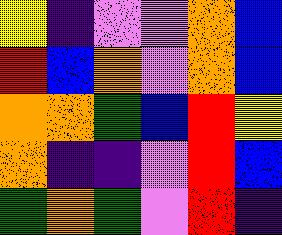[["yellow", "indigo", "violet", "violet", "orange", "blue"], ["red", "blue", "orange", "violet", "orange", "blue"], ["orange", "orange", "green", "blue", "red", "yellow"], ["orange", "indigo", "indigo", "violet", "red", "blue"], ["green", "orange", "green", "violet", "red", "indigo"]]